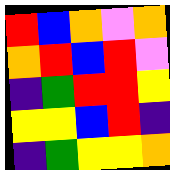[["red", "blue", "orange", "violet", "orange"], ["orange", "red", "blue", "red", "violet"], ["indigo", "green", "red", "red", "yellow"], ["yellow", "yellow", "blue", "red", "indigo"], ["indigo", "green", "yellow", "yellow", "orange"]]